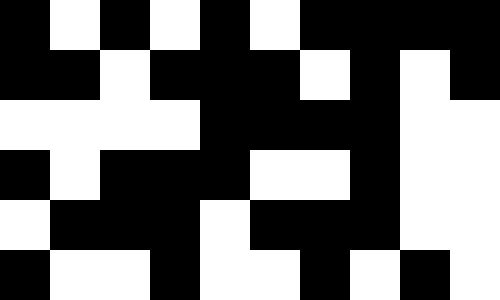[["black", "white", "black", "white", "black", "white", "black", "black", "black", "black"], ["black", "black", "white", "black", "black", "black", "white", "black", "white", "black"], ["white", "white", "white", "white", "black", "black", "black", "black", "white", "white"], ["black", "white", "black", "black", "black", "white", "white", "black", "white", "white"], ["white", "black", "black", "black", "white", "black", "black", "black", "white", "white"], ["black", "white", "white", "black", "white", "white", "black", "white", "black", "white"]]